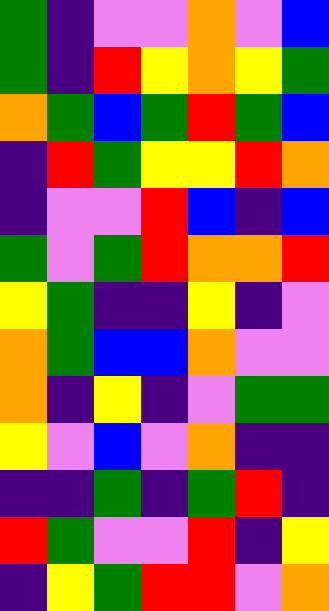[["green", "indigo", "violet", "violet", "orange", "violet", "blue"], ["green", "indigo", "red", "yellow", "orange", "yellow", "green"], ["orange", "green", "blue", "green", "red", "green", "blue"], ["indigo", "red", "green", "yellow", "yellow", "red", "orange"], ["indigo", "violet", "violet", "red", "blue", "indigo", "blue"], ["green", "violet", "green", "red", "orange", "orange", "red"], ["yellow", "green", "indigo", "indigo", "yellow", "indigo", "violet"], ["orange", "green", "blue", "blue", "orange", "violet", "violet"], ["orange", "indigo", "yellow", "indigo", "violet", "green", "green"], ["yellow", "violet", "blue", "violet", "orange", "indigo", "indigo"], ["indigo", "indigo", "green", "indigo", "green", "red", "indigo"], ["red", "green", "violet", "violet", "red", "indigo", "yellow"], ["indigo", "yellow", "green", "red", "red", "violet", "orange"]]